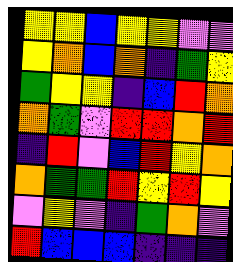[["yellow", "yellow", "blue", "yellow", "yellow", "violet", "violet"], ["yellow", "orange", "blue", "orange", "indigo", "green", "yellow"], ["green", "yellow", "yellow", "indigo", "blue", "red", "orange"], ["orange", "green", "violet", "red", "red", "orange", "red"], ["indigo", "red", "violet", "blue", "red", "yellow", "orange"], ["orange", "green", "green", "red", "yellow", "red", "yellow"], ["violet", "yellow", "violet", "indigo", "green", "orange", "violet"], ["red", "blue", "blue", "blue", "indigo", "indigo", "indigo"]]